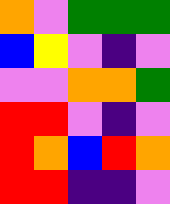[["orange", "violet", "green", "green", "green"], ["blue", "yellow", "violet", "indigo", "violet"], ["violet", "violet", "orange", "orange", "green"], ["red", "red", "violet", "indigo", "violet"], ["red", "orange", "blue", "red", "orange"], ["red", "red", "indigo", "indigo", "violet"]]